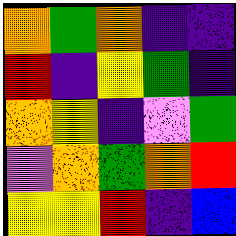[["orange", "green", "orange", "indigo", "indigo"], ["red", "indigo", "yellow", "green", "indigo"], ["orange", "yellow", "indigo", "violet", "green"], ["violet", "orange", "green", "orange", "red"], ["yellow", "yellow", "red", "indigo", "blue"]]